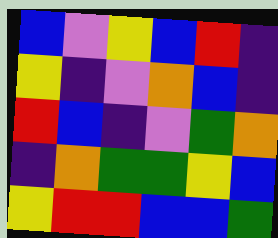[["blue", "violet", "yellow", "blue", "red", "indigo"], ["yellow", "indigo", "violet", "orange", "blue", "indigo"], ["red", "blue", "indigo", "violet", "green", "orange"], ["indigo", "orange", "green", "green", "yellow", "blue"], ["yellow", "red", "red", "blue", "blue", "green"]]